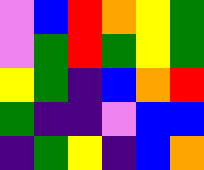[["violet", "blue", "red", "orange", "yellow", "green"], ["violet", "green", "red", "green", "yellow", "green"], ["yellow", "green", "indigo", "blue", "orange", "red"], ["green", "indigo", "indigo", "violet", "blue", "blue"], ["indigo", "green", "yellow", "indigo", "blue", "orange"]]